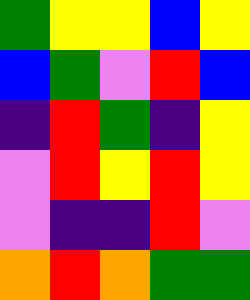[["green", "yellow", "yellow", "blue", "yellow"], ["blue", "green", "violet", "red", "blue"], ["indigo", "red", "green", "indigo", "yellow"], ["violet", "red", "yellow", "red", "yellow"], ["violet", "indigo", "indigo", "red", "violet"], ["orange", "red", "orange", "green", "green"]]